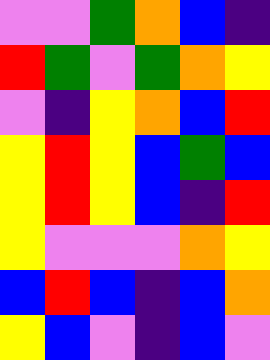[["violet", "violet", "green", "orange", "blue", "indigo"], ["red", "green", "violet", "green", "orange", "yellow"], ["violet", "indigo", "yellow", "orange", "blue", "red"], ["yellow", "red", "yellow", "blue", "green", "blue"], ["yellow", "red", "yellow", "blue", "indigo", "red"], ["yellow", "violet", "violet", "violet", "orange", "yellow"], ["blue", "red", "blue", "indigo", "blue", "orange"], ["yellow", "blue", "violet", "indigo", "blue", "violet"]]